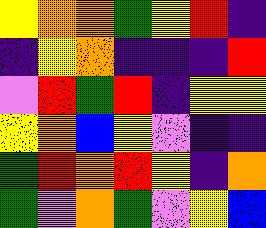[["yellow", "orange", "orange", "green", "yellow", "red", "indigo"], ["indigo", "yellow", "orange", "indigo", "indigo", "indigo", "red"], ["violet", "red", "green", "red", "indigo", "yellow", "yellow"], ["yellow", "orange", "blue", "yellow", "violet", "indigo", "indigo"], ["green", "red", "orange", "red", "yellow", "indigo", "orange"], ["green", "violet", "orange", "green", "violet", "yellow", "blue"]]